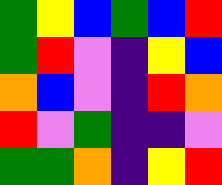[["green", "yellow", "blue", "green", "blue", "red"], ["green", "red", "violet", "indigo", "yellow", "blue"], ["orange", "blue", "violet", "indigo", "red", "orange"], ["red", "violet", "green", "indigo", "indigo", "violet"], ["green", "green", "orange", "indigo", "yellow", "red"]]